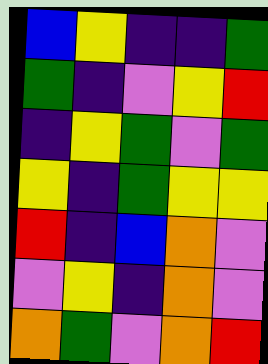[["blue", "yellow", "indigo", "indigo", "green"], ["green", "indigo", "violet", "yellow", "red"], ["indigo", "yellow", "green", "violet", "green"], ["yellow", "indigo", "green", "yellow", "yellow"], ["red", "indigo", "blue", "orange", "violet"], ["violet", "yellow", "indigo", "orange", "violet"], ["orange", "green", "violet", "orange", "red"]]